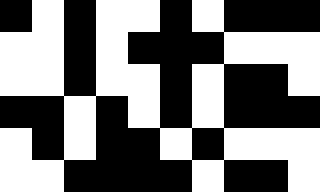[["black", "white", "black", "white", "white", "black", "white", "black", "black", "black"], ["white", "white", "black", "white", "black", "black", "black", "white", "white", "white"], ["white", "white", "black", "white", "white", "black", "white", "black", "black", "white"], ["black", "black", "white", "black", "white", "black", "white", "black", "black", "black"], ["white", "black", "white", "black", "black", "white", "black", "white", "white", "white"], ["white", "white", "black", "black", "black", "black", "white", "black", "black", "white"]]